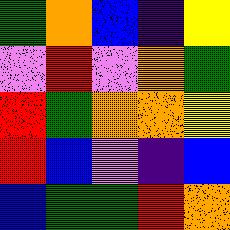[["green", "orange", "blue", "indigo", "yellow"], ["violet", "red", "violet", "orange", "green"], ["red", "green", "orange", "orange", "yellow"], ["red", "blue", "violet", "indigo", "blue"], ["blue", "green", "green", "red", "orange"]]